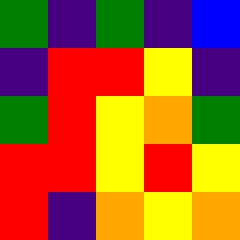[["green", "indigo", "green", "indigo", "blue"], ["indigo", "red", "red", "yellow", "indigo"], ["green", "red", "yellow", "orange", "green"], ["red", "red", "yellow", "red", "yellow"], ["red", "indigo", "orange", "yellow", "orange"]]